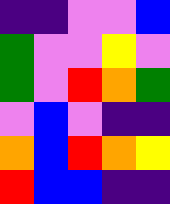[["indigo", "indigo", "violet", "violet", "blue"], ["green", "violet", "violet", "yellow", "violet"], ["green", "violet", "red", "orange", "green"], ["violet", "blue", "violet", "indigo", "indigo"], ["orange", "blue", "red", "orange", "yellow"], ["red", "blue", "blue", "indigo", "indigo"]]